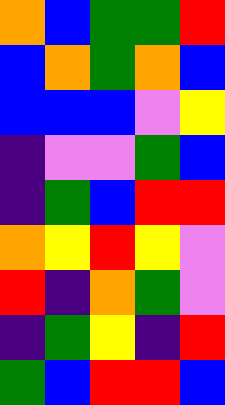[["orange", "blue", "green", "green", "red"], ["blue", "orange", "green", "orange", "blue"], ["blue", "blue", "blue", "violet", "yellow"], ["indigo", "violet", "violet", "green", "blue"], ["indigo", "green", "blue", "red", "red"], ["orange", "yellow", "red", "yellow", "violet"], ["red", "indigo", "orange", "green", "violet"], ["indigo", "green", "yellow", "indigo", "red"], ["green", "blue", "red", "red", "blue"]]